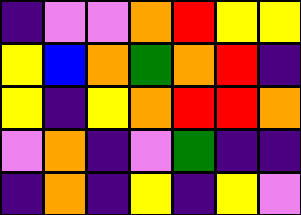[["indigo", "violet", "violet", "orange", "red", "yellow", "yellow"], ["yellow", "blue", "orange", "green", "orange", "red", "indigo"], ["yellow", "indigo", "yellow", "orange", "red", "red", "orange"], ["violet", "orange", "indigo", "violet", "green", "indigo", "indigo"], ["indigo", "orange", "indigo", "yellow", "indigo", "yellow", "violet"]]